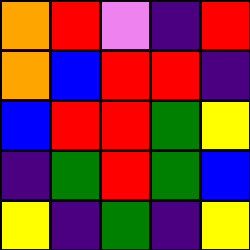[["orange", "red", "violet", "indigo", "red"], ["orange", "blue", "red", "red", "indigo"], ["blue", "red", "red", "green", "yellow"], ["indigo", "green", "red", "green", "blue"], ["yellow", "indigo", "green", "indigo", "yellow"]]